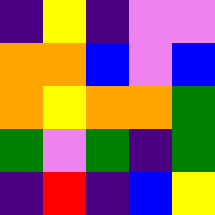[["indigo", "yellow", "indigo", "violet", "violet"], ["orange", "orange", "blue", "violet", "blue"], ["orange", "yellow", "orange", "orange", "green"], ["green", "violet", "green", "indigo", "green"], ["indigo", "red", "indigo", "blue", "yellow"]]